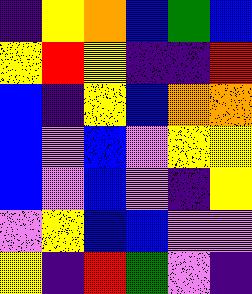[["indigo", "yellow", "orange", "blue", "green", "blue"], ["yellow", "red", "yellow", "indigo", "indigo", "red"], ["blue", "indigo", "yellow", "blue", "orange", "orange"], ["blue", "violet", "blue", "violet", "yellow", "yellow"], ["blue", "violet", "blue", "violet", "indigo", "yellow"], ["violet", "yellow", "blue", "blue", "violet", "violet"], ["yellow", "indigo", "red", "green", "violet", "indigo"]]